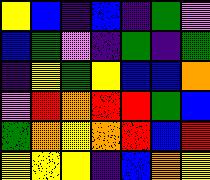[["yellow", "blue", "indigo", "blue", "indigo", "green", "violet"], ["blue", "green", "violet", "indigo", "green", "indigo", "green"], ["indigo", "yellow", "green", "yellow", "blue", "blue", "orange"], ["violet", "red", "orange", "red", "red", "green", "blue"], ["green", "orange", "yellow", "orange", "red", "blue", "red"], ["yellow", "yellow", "yellow", "indigo", "blue", "orange", "yellow"]]